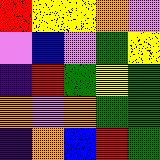[["red", "yellow", "yellow", "orange", "violet"], ["violet", "blue", "violet", "green", "yellow"], ["indigo", "red", "green", "yellow", "green"], ["orange", "violet", "orange", "green", "green"], ["indigo", "orange", "blue", "red", "green"]]